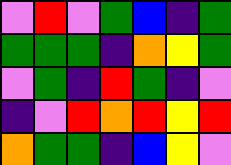[["violet", "red", "violet", "green", "blue", "indigo", "green"], ["green", "green", "green", "indigo", "orange", "yellow", "green"], ["violet", "green", "indigo", "red", "green", "indigo", "violet"], ["indigo", "violet", "red", "orange", "red", "yellow", "red"], ["orange", "green", "green", "indigo", "blue", "yellow", "violet"]]